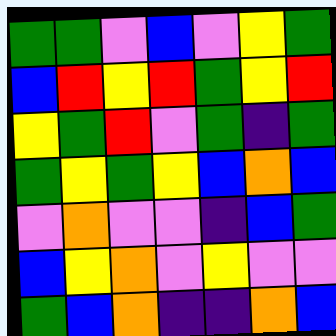[["green", "green", "violet", "blue", "violet", "yellow", "green"], ["blue", "red", "yellow", "red", "green", "yellow", "red"], ["yellow", "green", "red", "violet", "green", "indigo", "green"], ["green", "yellow", "green", "yellow", "blue", "orange", "blue"], ["violet", "orange", "violet", "violet", "indigo", "blue", "green"], ["blue", "yellow", "orange", "violet", "yellow", "violet", "violet"], ["green", "blue", "orange", "indigo", "indigo", "orange", "blue"]]